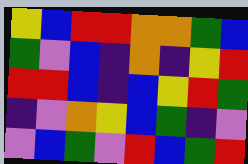[["yellow", "blue", "red", "red", "orange", "orange", "green", "blue"], ["green", "violet", "blue", "indigo", "orange", "indigo", "yellow", "red"], ["red", "red", "blue", "indigo", "blue", "yellow", "red", "green"], ["indigo", "violet", "orange", "yellow", "blue", "green", "indigo", "violet"], ["violet", "blue", "green", "violet", "red", "blue", "green", "red"]]